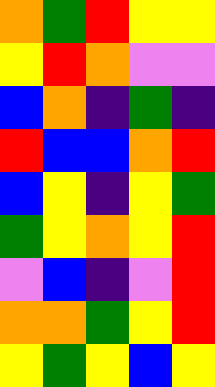[["orange", "green", "red", "yellow", "yellow"], ["yellow", "red", "orange", "violet", "violet"], ["blue", "orange", "indigo", "green", "indigo"], ["red", "blue", "blue", "orange", "red"], ["blue", "yellow", "indigo", "yellow", "green"], ["green", "yellow", "orange", "yellow", "red"], ["violet", "blue", "indigo", "violet", "red"], ["orange", "orange", "green", "yellow", "red"], ["yellow", "green", "yellow", "blue", "yellow"]]